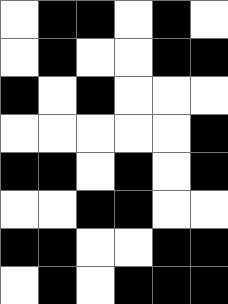[["white", "black", "black", "white", "black", "white"], ["white", "black", "white", "white", "black", "black"], ["black", "white", "black", "white", "white", "white"], ["white", "white", "white", "white", "white", "black"], ["black", "black", "white", "black", "white", "black"], ["white", "white", "black", "black", "white", "white"], ["black", "black", "white", "white", "black", "black"], ["white", "black", "white", "black", "black", "black"]]